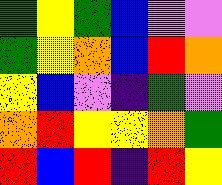[["green", "yellow", "green", "blue", "violet", "violet"], ["green", "yellow", "orange", "blue", "red", "orange"], ["yellow", "blue", "violet", "indigo", "green", "violet"], ["orange", "red", "yellow", "yellow", "orange", "green"], ["red", "blue", "red", "indigo", "red", "yellow"]]